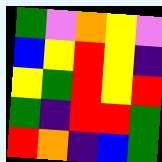[["green", "violet", "orange", "yellow", "violet"], ["blue", "yellow", "red", "yellow", "indigo"], ["yellow", "green", "red", "yellow", "red"], ["green", "indigo", "red", "red", "green"], ["red", "orange", "indigo", "blue", "green"]]